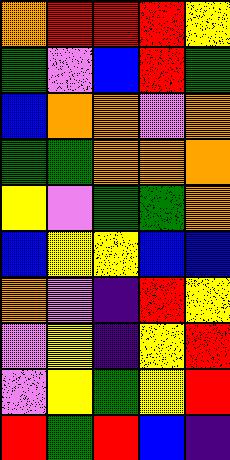[["orange", "red", "red", "red", "yellow"], ["green", "violet", "blue", "red", "green"], ["blue", "orange", "orange", "violet", "orange"], ["green", "green", "orange", "orange", "orange"], ["yellow", "violet", "green", "green", "orange"], ["blue", "yellow", "yellow", "blue", "blue"], ["orange", "violet", "indigo", "red", "yellow"], ["violet", "yellow", "indigo", "yellow", "red"], ["violet", "yellow", "green", "yellow", "red"], ["red", "green", "red", "blue", "indigo"]]